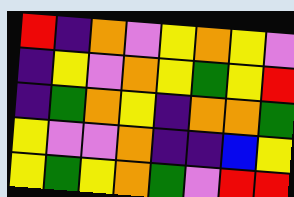[["red", "indigo", "orange", "violet", "yellow", "orange", "yellow", "violet"], ["indigo", "yellow", "violet", "orange", "yellow", "green", "yellow", "red"], ["indigo", "green", "orange", "yellow", "indigo", "orange", "orange", "green"], ["yellow", "violet", "violet", "orange", "indigo", "indigo", "blue", "yellow"], ["yellow", "green", "yellow", "orange", "green", "violet", "red", "red"]]